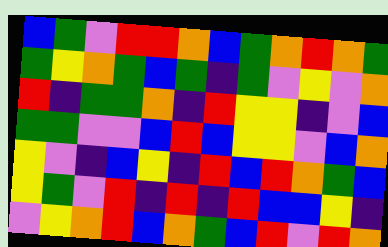[["blue", "green", "violet", "red", "red", "orange", "blue", "green", "orange", "red", "orange", "green"], ["green", "yellow", "orange", "green", "blue", "green", "indigo", "green", "violet", "yellow", "violet", "orange"], ["red", "indigo", "green", "green", "orange", "indigo", "red", "yellow", "yellow", "indigo", "violet", "blue"], ["green", "green", "violet", "violet", "blue", "red", "blue", "yellow", "yellow", "violet", "blue", "orange"], ["yellow", "violet", "indigo", "blue", "yellow", "indigo", "red", "blue", "red", "orange", "green", "blue"], ["yellow", "green", "violet", "red", "indigo", "red", "indigo", "red", "blue", "blue", "yellow", "indigo"], ["violet", "yellow", "orange", "red", "blue", "orange", "green", "blue", "red", "violet", "red", "orange"]]